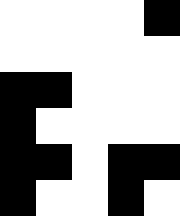[["white", "white", "white", "white", "black"], ["white", "white", "white", "white", "white"], ["black", "black", "white", "white", "white"], ["black", "white", "white", "white", "white"], ["black", "black", "white", "black", "black"], ["black", "white", "white", "black", "white"]]